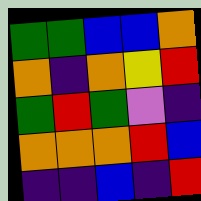[["green", "green", "blue", "blue", "orange"], ["orange", "indigo", "orange", "yellow", "red"], ["green", "red", "green", "violet", "indigo"], ["orange", "orange", "orange", "red", "blue"], ["indigo", "indigo", "blue", "indigo", "red"]]